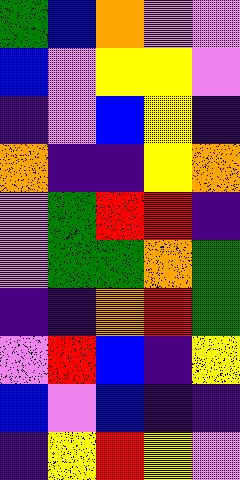[["green", "blue", "orange", "violet", "violet"], ["blue", "violet", "yellow", "yellow", "violet"], ["indigo", "violet", "blue", "yellow", "indigo"], ["orange", "indigo", "indigo", "yellow", "orange"], ["violet", "green", "red", "red", "indigo"], ["violet", "green", "green", "orange", "green"], ["indigo", "indigo", "orange", "red", "green"], ["violet", "red", "blue", "indigo", "yellow"], ["blue", "violet", "blue", "indigo", "indigo"], ["indigo", "yellow", "red", "yellow", "violet"]]